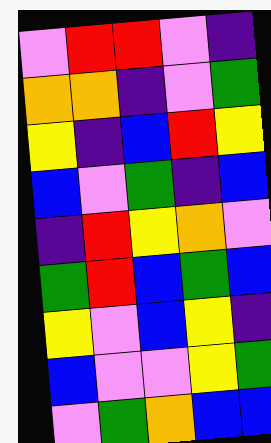[["violet", "red", "red", "violet", "indigo"], ["orange", "orange", "indigo", "violet", "green"], ["yellow", "indigo", "blue", "red", "yellow"], ["blue", "violet", "green", "indigo", "blue"], ["indigo", "red", "yellow", "orange", "violet"], ["green", "red", "blue", "green", "blue"], ["yellow", "violet", "blue", "yellow", "indigo"], ["blue", "violet", "violet", "yellow", "green"], ["violet", "green", "orange", "blue", "blue"]]